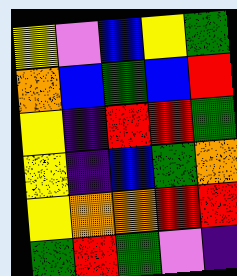[["yellow", "violet", "blue", "yellow", "green"], ["orange", "blue", "green", "blue", "red"], ["yellow", "indigo", "red", "red", "green"], ["yellow", "indigo", "blue", "green", "orange"], ["yellow", "orange", "orange", "red", "red"], ["green", "red", "green", "violet", "indigo"]]